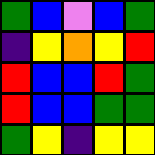[["green", "blue", "violet", "blue", "green"], ["indigo", "yellow", "orange", "yellow", "red"], ["red", "blue", "blue", "red", "green"], ["red", "blue", "blue", "green", "green"], ["green", "yellow", "indigo", "yellow", "yellow"]]